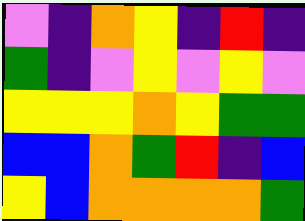[["violet", "indigo", "orange", "yellow", "indigo", "red", "indigo"], ["green", "indigo", "violet", "yellow", "violet", "yellow", "violet"], ["yellow", "yellow", "yellow", "orange", "yellow", "green", "green"], ["blue", "blue", "orange", "green", "red", "indigo", "blue"], ["yellow", "blue", "orange", "orange", "orange", "orange", "green"]]